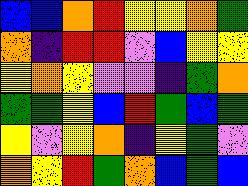[["blue", "blue", "orange", "red", "yellow", "yellow", "orange", "green"], ["orange", "indigo", "red", "red", "violet", "blue", "yellow", "yellow"], ["yellow", "orange", "yellow", "violet", "violet", "indigo", "green", "orange"], ["green", "green", "yellow", "blue", "red", "green", "blue", "green"], ["yellow", "violet", "yellow", "orange", "indigo", "yellow", "green", "violet"], ["orange", "yellow", "red", "green", "orange", "blue", "green", "blue"]]